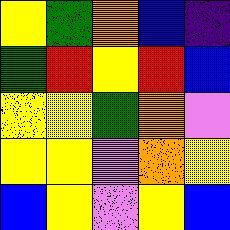[["yellow", "green", "orange", "blue", "indigo"], ["green", "red", "yellow", "red", "blue"], ["yellow", "yellow", "green", "orange", "violet"], ["yellow", "yellow", "violet", "orange", "yellow"], ["blue", "yellow", "violet", "yellow", "blue"]]